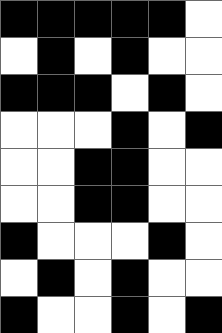[["black", "black", "black", "black", "black", "white"], ["white", "black", "white", "black", "white", "white"], ["black", "black", "black", "white", "black", "white"], ["white", "white", "white", "black", "white", "black"], ["white", "white", "black", "black", "white", "white"], ["white", "white", "black", "black", "white", "white"], ["black", "white", "white", "white", "black", "white"], ["white", "black", "white", "black", "white", "white"], ["black", "white", "white", "black", "white", "black"]]